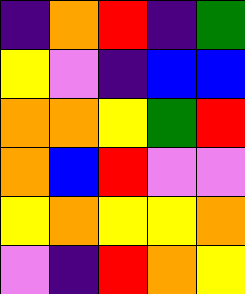[["indigo", "orange", "red", "indigo", "green"], ["yellow", "violet", "indigo", "blue", "blue"], ["orange", "orange", "yellow", "green", "red"], ["orange", "blue", "red", "violet", "violet"], ["yellow", "orange", "yellow", "yellow", "orange"], ["violet", "indigo", "red", "orange", "yellow"]]